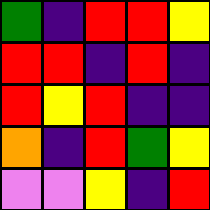[["green", "indigo", "red", "red", "yellow"], ["red", "red", "indigo", "red", "indigo"], ["red", "yellow", "red", "indigo", "indigo"], ["orange", "indigo", "red", "green", "yellow"], ["violet", "violet", "yellow", "indigo", "red"]]